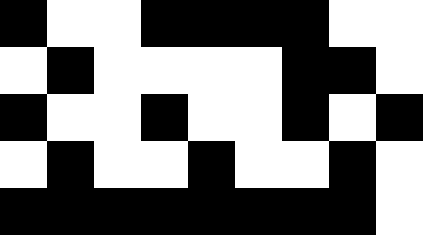[["black", "white", "white", "black", "black", "black", "black", "white", "white"], ["white", "black", "white", "white", "white", "white", "black", "black", "white"], ["black", "white", "white", "black", "white", "white", "black", "white", "black"], ["white", "black", "white", "white", "black", "white", "white", "black", "white"], ["black", "black", "black", "black", "black", "black", "black", "black", "white"]]